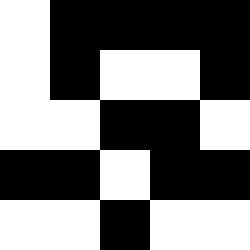[["white", "black", "black", "black", "black"], ["white", "black", "white", "white", "black"], ["white", "white", "black", "black", "white"], ["black", "black", "white", "black", "black"], ["white", "white", "black", "white", "white"]]